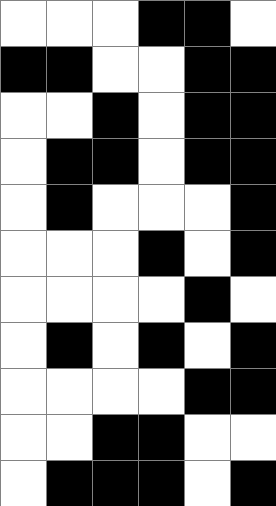[["white", "white", "white", "black", "black", "white"], ["black", "black", "white", "white", "black", "black"], ["white", "white", "black", "white", "black", "black"], ["white", "black", "black", "white", "black", "black"], ["white", "black", "white", "white", "white", "black"], ["white", "white", "white", "black", "white", "black"], ["white", "white", "white", "white", "black", "white"], ["white", "black", "white", "black", "white", "black"], ["white", "white", "white", "white", "black", "black"], ["white", "white", "black", "black", "white", "white"], ["white", "black", "black", "black", "white", "black"]]